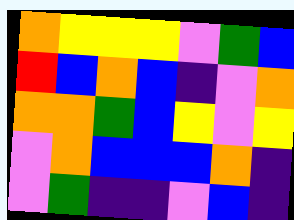[["orange", "yellow", "yellow", "yellow", "violet", "green", "blue"], ["red", "blue", "orange", "blue", "indigo", "violet", "orange"], ["orange", "orange", "green", "blue", "yellow", "violet", "yellow"], ["violet", "orange", "blue", "blue", "blue", "orange", "indigo"], ["violet", "green", "indigo", "indigo", "violet", "blue", "indigo"]]